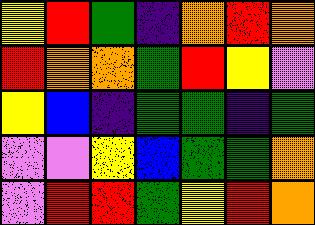[["yellow", "red", "green", "indigo", "orange", "red", "orange"], ["red", "orange", "orange", "green", "red", "yellow", "violet"], ["yellow", "blue", "indigo", "green", "green", "indigo", "green"], ["violet", "violet", "yellow", "blue", "green", "green", "orange"], ["violet", "red", "red", "green", "yellow", "red", "orange"]]